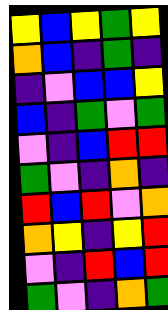[["yellow", "blue", "yellow", "green", "yellow"], ["orange", "blue", "indigo", "green", "indigo"], ["indigo", "violet", "blue", "blue", "yellow"], ["blue", "indigo", "green", "violet", "green"], ["violet", "indigo", "blue", "red", "red"], ["green", "violet", "indigo", "orange", "indigo"], ["red", "blue", "red", "violet", "orange"], ["orange", "yellow", "indigo", "yellow", "red"], ["violet", "indigo", "red", "blue", "red"], ["green", "violet", "indigo", "orange", "green"]]